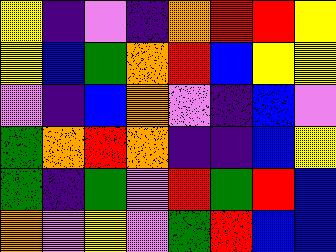[["yellow", "indigo", "violet", "indigo", "orange", "red", "red", "yellow"], ["yellow", "blue", "green", "orange", "red", "blue", "yellow", "yellow"], ["violet", "indigo", "blue", "orange", "violet", "indigo", "blue", "violet"], ["green", "orange", "red", "orange", "indigo", "indigo", "blue", "yellow"], ["green", "indigo", "green", "violet", "red", "green", "red", "blue"], ["orange", "violet", "yellow", "violet", "green", "red", "blue", "blue"]]